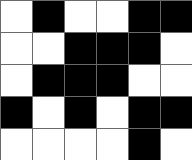[["white", "black", "white", "white", "black", "black"], ["white", "white", "black", "black", "black", "white"], ["white", "black", "black", "black", "white", "white"], ["black", "white", "black", "white", "black", "black"], ["white", "white", "white", "white", "black", "white"]]